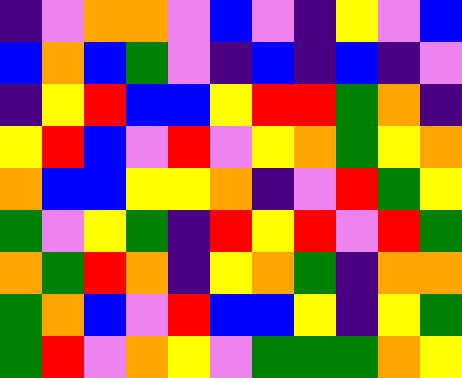[["indigo", "violet", "orange", "orange", "violet", "blue", "violet", "indigo", "yellow", "violet", "blue"], ["blue", "orange", "blue", "green", "violet", "indigo", "blue", "indigo", "blue", "indigo", "violet"], ["indigo", "yellow", "red", "blue", "blue", "yellow", "red", "red", "green", "orange", "indigo"], ["yellow", "red", "blue", "violet", "red", "violet", "yellow", "orange", "green", "yellow", "orange"], ["orange", "blue", "blue", "yellow", "yellow", "orange", "indigo", "violet", "red", "green", "yellow"], ["green", "violet", "yellow", "green", "indigo", "red", "yellow", "red", "violet", "red", "green"], ["orange", "green", "red", "orange", "indigo", "yellow", "orange", "green", "indigo", "orange", "orange"], ["green", "orange", "blue", "violet", "red", "blue", "blue", "yellow", "indigo", "yellow", "green"], ["green", "red", "violet", "orange", "yellow", "violet", "green", "green", "green", "orange", "yellow"]]